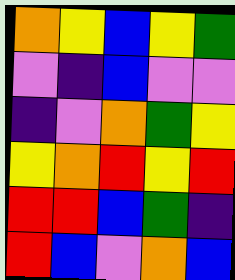[["orange", "yellow", "blue", "yellow", "green"], ["violet", "indigo", "blue", "violet", "violet"], ["indigo", "violet", "orange", "green", "yellow"], ["yellow", "orange", "red", "yellow", "red"], ["red", "red", "blue", "green", "indigo"], ["red", "blue", "violet", "orange", "blue"]]